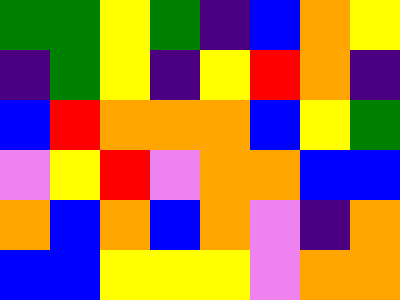[["green", "green", "yellow", "green", "indigo", "blue", "orange", "yellow"], ["indigo", "green", "yellow", "indigo", "yellow", "red", "orange", "indigo"], ["blue", "red", "orange", "orange", "orange", "blue", "yellow", "green"], ["violet", "yellow", "red", "violet", "orange", "orange", "blue", "blue"], ["orange", "blue", "orange", "blue", "orange", "violet", "indigo", "orange"], ["blue", "blue", "yellow", "yellow", "yellow", "violet", "orange", "orange"]]